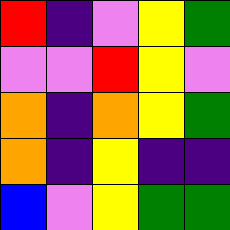[["red", "indigo", "violet", "yellow", "green"], ["violet", "violet", "red", "yellow", "violet"], ["orange", "indigo", "orange", "yellow", "green"], ["orange", "indigo", "yellow", "indigo", "indigo"], ["blue", "violet", "yellow", "green", "green"]]